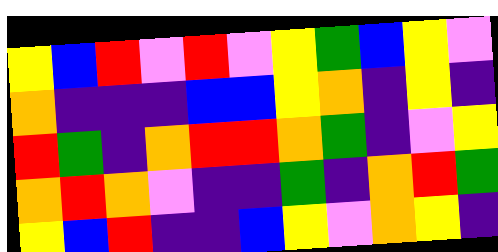[["yellow", "blue", "red", "violet", "red", "violet", "yellow", "green", "blue", "yellow", "violet"], ["orange", "indigo", "indigo", "indigo", "blue", "blue", "yellow", "orange", "indigo", "yellow", "indigo"], ["red", "green", "indigo", "orange", "red", "red", "orange", "green", "indigo", "violet", "yellow"], ["orange", "red", "orange", "violet", "indigo", "indigo", "green", "indigo", "orange", "red", "green"], ["yellow", "blue", "red", "indigo", "indigo", "blue", "yellow", "violet", "orange", "yellow", "indigo"]]